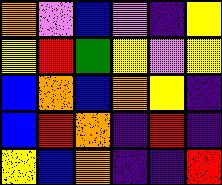[["orange", "violet", "blue", "violet", "indigo", "yellow"], ["yellow", "red", "green", "yellow", "violet", "yellow"], ["blue", "orange", "blue", "orange", "yellow", "indigo"], ["blue", "red", "orange", "indigo", "red", "indigo"], ["yellow", "blue", "orange", "indigo", "indigo", "red"]]